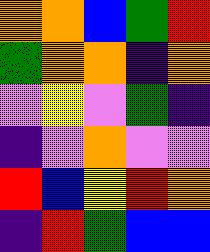[["orange", "orange", "blue", "green", "red"], ["green", "orange", "orange", "indigo", "orange"], ["violet", "yellow", "violet", "green", "indigo"], ["indigo", "violet", "orange", "violet", "violet"], ["red", "blue", "yellow", "red", "orange"], ["indigo", "red", "green", "blue", "blue"]]